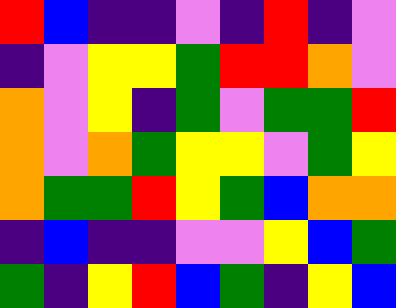[["red", "blue", "indigo", "indigo", "violet", "indigo", "red", "indigo", "violet"], ["indigo", "violet", "yellow", "yellow", "green", "red", "red", "orange", "violet"], ["orange", "violet", "yellow", "indigo", "green", "violet", "green", "green", "red"], ["orange", "violet", "orange", "green", "yellow", "yellow", "violet", "green", "yellow"], ["orange", "green", "green", "red", "yellow", "green", "blue", "orange", "orange"], ["indigo", "blue", "indigo", "indigo", "violet", "violet", "yellow", "blue", "green"], ["green", "indigo", "yellow", "red", "blue", "green", "indigo", "yellow", "blue"]]